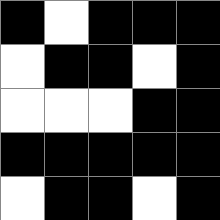[["black", "white", "black", "black", "black"], ["white", "black", "black", "white", "black"], ["white", "white", "white", "black", "black"], ["black", "black", "black", "black", "black"], ["white", "black", "black", "white", "black"]]